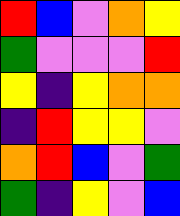[["red", "blue", "violet", "orange", "yellow"], ["green", "violet", "violet", "violet", "red"], ["yellow", "indigo", "yellow", "orange", "orange"], ["indigo", "red", "yellow", "yellow", "violet"], ["orange", "red", "blue", "violet", "green"], ["green", "indigo", "yellow", "violet", "blue"]]